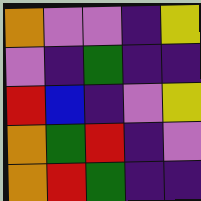[["orange", "violet", "violet", "indigo", "yellow"], ["violet", "indigo", "green", "indigo", "indigo"], ["red", "blue", "indigo", "violet", "yellow"], ["orange", "green", "red", "indigo", "violet"], ["orange", "red", "green", "indigo", "indigo"]]